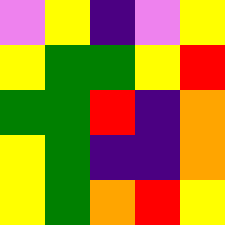[["violet", "yellow", "indigo", "violet", "yellow"], ["yellow", "green", "green", "yellow", "red"], ["green", "green", "red", "indigo", "orange"], ["yellow", "green", "indigo", "indigo", "orange"], ["yellow", "green", "orange", "red", "yellow"]]